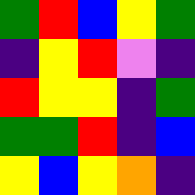[["green", "red", "blue", "yellow", "green"], ["indigo", "yellow", "red", "violet", "indigo"], ["red", "yellow", "yellow", "indigo", "green"], ["green", "green", "red", "indigo", "blue"], ["yellow", "blue", "yellow", "orange", "indigo"]]